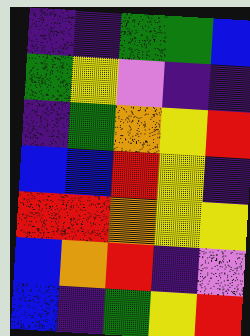[["indigo", "indigo", "green", "green", "blue"], ["green", "yellow", "violet", "indigo", "indigo"], ["indigo", "green", "orange", "yellow", "red"], ["blue", "blue", "red", "yellow", "indigo"], ["red", "red", "orange", "yellow", "yellow"], ["blue", "orange", "red", "indigo", "violet"], ["blue", "indigo", "green", "yellow", "red"]]